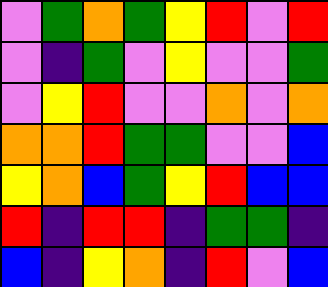[["violet", "green", "orange", "green", "yellow", "red", "violet", "red"], ["violet", "indigo", "green", "violet", "yellow", "violet", "violet", "green"], ["violet", "yellow", "red", "violet", "violet", "orange", "violet", "orange"], ["orange", "orange", "red", "green", "green", "violet", "violet", "blue"], ["yellow", "orange", "blue", "green", "yellow", "red", "blue", "blue"], ["red", "indigo", "red", "red", "indigo", "green", "green", "indigo"], ["blue", "indigo", "yellow", "orange", "indigo", "red", "violet", "blue"]]